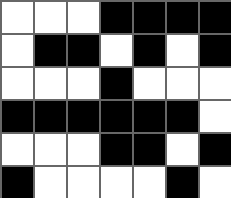[["white", "white", "white", "black", "black", "black", "black"], ["white", "black", "black", "white", "black", "white", "black"], ["white", "white", "white", "black", "white", "white", "white"], ["black", "black", "black", "black", "black", "black", "white"], ["white", "white", "white", "black", "black", "white", "black"], ["black", "white", "white", "white", "white", "black", "white"]]